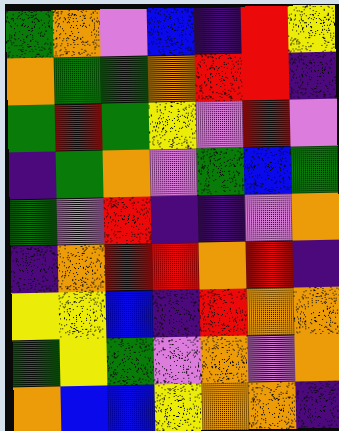[["green", "orange", "violet", "blue", "indigo", "red", "yellow"], ["orange", "green", "green", "orange", "red", "red", "indigo"], ["green", "red", "green", "yellow", "violet", "red", "violet"], ["indigo", "green", "orange", "violet", "green", "blue", "green"], ["green", "violet", "red", "indigo", "indigo", "violet", "orange"], ["indigo", "orange", "red", "red", "orange", "red", "indigo"], ["yellow", "yellow", "blue", "indigo", "red", "orange", "orange"], ["green", "yellow", "green", "violet", "orange", "violet", "orange"], ["orange", "blue", "blue", "yellow", "orange", "orange", "indigo"]]